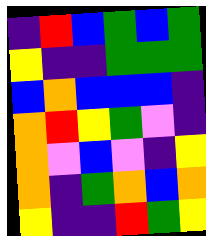[["indigo", "red", "blue", "green", "blue", "green"], ["yellow", "indigo", "indigo", "green", "green", "green"], ["blue", "orange", "blue", "blue", "blue", "indigo"], ["orange", "red", "yellow", "green", "violet", "indigo"], ["orange", "violet", "blue", "violet", "indigo", "yellow"], ["orange", "indigo", "green", "orange", "blue", "orange"], ["yellow", "indigo", "indigo", "red", "green", "yellow"]]